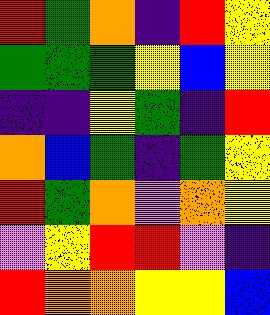[["red", "green", "orange", "indigo", "red", "yellow"], ["green", "green", "green", "yellow", "blue", "yellow"], ["indigo", "indigo", "yellow", "green", "indigo", "red"], ["orange", "blue", "green", "indigo", "green", "yellow"], ["red", "green", "orange", "violet", "orange", "yellow"], ["violet", "yellow", "red", "red", "violet", "indigo"], ["red", "orange", "orange", "yellow", "yellow", "blue"]]